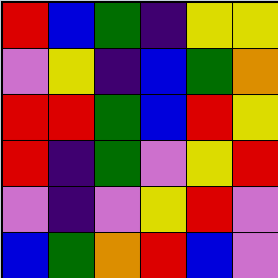[["red", "blue", "green", "indigo", "yellow", "yellow"], ["violet", "yellow", "indigo", "blue", "green", "orange"], ["red", "red", "green", "blue", "red", "yellow"], ["red", "indigo", "green", "violet", "yellow", "red"], ["violet", "indigo", "violet", "yellow", "red", "violet"], ["blue", "green", "orange", "red", "blue", "violet"]]